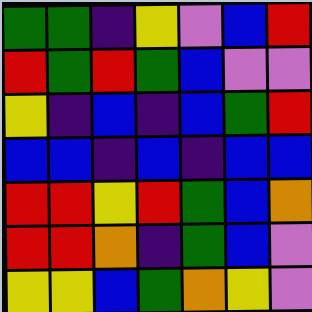[["green", "green", "indigo", "yellow", "violet", "blue", "red"], ["red", "green", "red", "green", "blue", "violet", "violet"], ["yellow", "indigo", "blue", "indigo", "blue", "green", "red"], ["blue", "blue", "indigo", "blue", "indigo", "blue", "blue"], ["red", "red", "yellow", "red", "green", "blue", "orange"], ["red", "red", "orange", "indigo", "green", "blue", "violet"], ["yellow", "yellow", "blue", "green", "orange", "yellow", "violet"]]